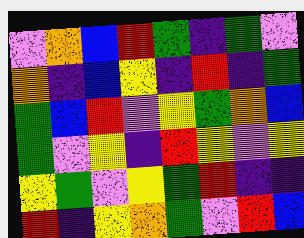[["violet", "orange", "blue", "red", "green", "indigo", "green", "violet"], ["orange", "indigo", "blue", "yellow", "indigo", "red", "indigo", "green"], ["green", "blue", "red", "violet", "yellow", "green", "orange", "blue"], ["green", "violet", "yellow", "indigo", "red", "yellow", "violet", "yellow"], ["yellow", "green", "violet", "yellow", "green", "red", "indigo", "indigo"], ["red", "indigo", "yellow", "orange", "green", "violet", "red", "blue"]]